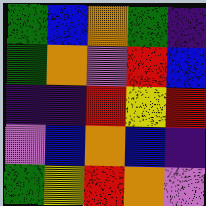[["green", "blue", "orange", "green", "indigo"], ["green", "orange", "violet", "red", "blue"], ["indigo", "indigo", "red", "yellow", "red"], ["violet", "blue", "orange", "blue", "indigo"], ["green", "yellow", "red", "orange", "violet"]]